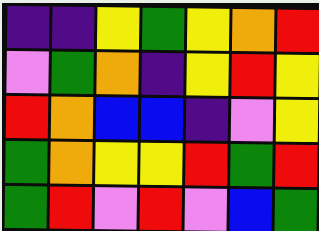[["indigo", "indigo", "yellow", "green", "yellow", "orange", "red"], ["violet", "green", "orange", "indigo", "yellow", "red", "yellow"], ["red", "orange", "blue", "blue", "indigo", "violet", "yellow"], ["green", "orange", "yellow", "yellow", "red", "green", "red"], ["green", "red", "violet", "red", "violet", "blue", "green"]]